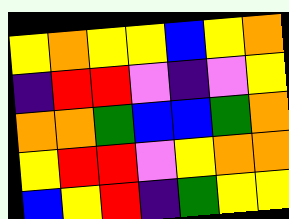[["yellow", "orange", "yellow", "yellow", "blue", "yellow", "orange"], ["indigo", "red", "red", "violet", "indigo", "violet", "yellow"], ["orange", "orange", "green", "blue", "blue", "green", "orange"], ["yellow", "red", "red", "violet", "yellow", "orange", "orange"], ["blue", "yellow", "red", "indigo", "green", "yellow", "yellow"]]